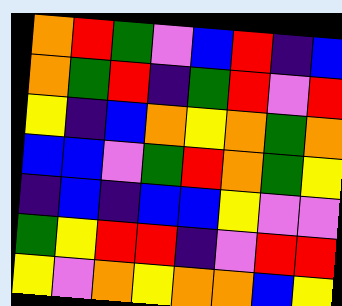[["orange", "red", "green", "violet", "blue", "red", "indigo", "blue"], ["orange", "green", "red", "indigo", "green", "red", "violet", "red"], ["yellow", "indigo", "blue", "orange", "yellow", "orange", "green", "orange"], ["blue", "blue", "violet", "green", "red", "orange", "green", "yellow"], ["indigo", "blue", "indigo", "blue", "blue", "yellow", "violet", "violet"], ["green", "yellow", "red", "red", "indigo", "violet", "red", "red"], ["yellow", "violet", "orange", "yellow", "orange", "orange", "blue", "yellow"]]